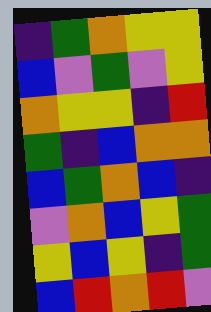[["indigo", "green", "orange", "yellow", "yellow"], ["blue", "violet", "green", "violet", "yellow"], ["orange", "yellow", "yellow", "indigo", "red"], ["green", "indigo", "blue", "orange", "orange"], ["blue", "green", "orange", "blue", "indigo"], ["violet", "orange", "blue", "yellow", "green"], ["yellow", "blue", "yellow", "indigo", "green"], ["blue", "red", "orange", "red", "violet"]]